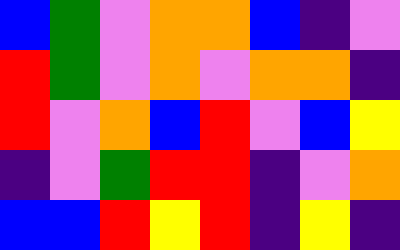[["blue", "green", "violet", "orange", "orange", "blue", "indigo", "violet"], ["red", "green", "violet", "orange", "violet", "orange", "orange", "indigo"], ["red", "violet", "orange", "blue", "red", "violet", "blue", "yellow"], ["indigo", "violet", "green", "red", "red", "indigo", "violet", "orange"], ["blue", "blue", "red", "yellow", "red", "indigo", "yellow", "indigo"]]